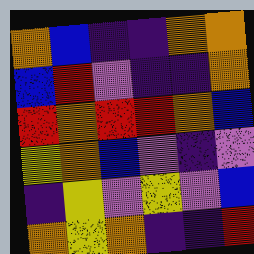[["orange", "blue", "indigo", "indigo", "orange", "orange"], ["blue", "red", "violet", "indigo", "indigo", "orange"], ["red", "orange", "red", "red", "orange", "blue"], ["yellow", "orange", "blue", "violet", "indigo", "violet"], ["indigo", "yellow", "violet", "yellow", "violet", "blue"], ["orange", "yellow", "orange", "indigo", "indigo", "red"]]